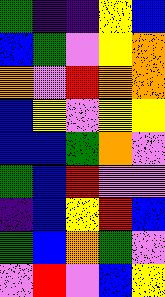[["green", "indigo", "indigo", "yellow", "blue"], ["blue", "green", "violet", "yellow", "orange"], ["orange", "violet", "red", "orange", "orange"], ["blue", "yellow", "violet", "yellow", "yellow"], ["blue", "blue", "green", "orange", "violet"], ["green", "blue", "red", "violet", "violet"], ["indigo", "blue", "yellow", "red", "blue"], ["green", "blue", "orange", "green", "violet"], ["violet", "red", "violet", "blue", "yellow"]]